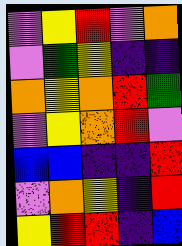[["violet", "yellow", "red", "violet", "orange"], ["violet", "green", "yellow", "indigo", "indigo"], ["orange", "yellow", "orange", "red", "green"], ["violet", "yellow", "orange", "red", "violet"], ["blue", "blue", "indigo", "indigo", "red"], ["violet", "orange", "yellow", "indigo", "red"], ["yellow", "red", "red", "indigo", "blue"]]